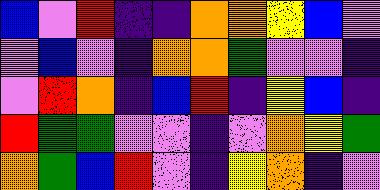[["blue", "violet", "red", "indigo", "indigo", "orange", "orange", "yellow", "blue", "violet"], ["violet", "blue", "violet", "indigo", "orange", "orange", "green", "violet", "violet", "indigo"], ["violet", "red", "orange", "indigo", "blue", "red", "indigo", "yellow", "blue", "indigo"], ["red", "green", "green", "violet", "violet", "indigo", "violet", "orange", "yellow", "green"], ["orange", "green", "blue", "red", "violet", "indigo", "yellow", "orange", "indigo", "violet"]]